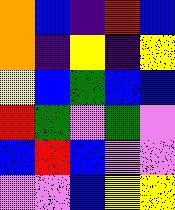[["orange", "blue", "indigo", "red", "blue"], ["orange", "indigo", "yellow", "indigo", "yellow"], ["yellow", "blue", "green", "blue", "blue"], ["red", "green", "violet", "green", "violet"], ["blue", "red", "blue", "violet", "violet"], ["violet", "violet", "blue", "yellow", "yellow"]]